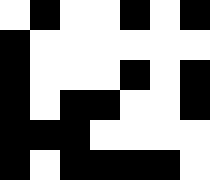[["white", "black", "white", "white", "black", "white", "black"], ["black", "white", "white", "white", "white", "white", "white"], ["black", "white", "white", "white", "black", "white", "black"], ["black", "white", "black", "black", "white", "white", "black"], ["black", "black", "black", "white", "white", "white", "white"], ["black", "white", "black", "black", "black", "black", "white"]]